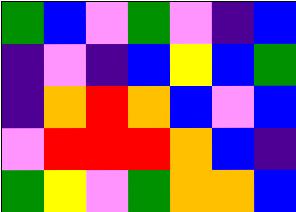[["green", "blue", "violet", "green", "violet", "indigo", "blue"], ["indigo", "violet", "indigo", "blue", "yellow", "blue", "green"], ["indigo", "orange", "red", "orange", "blue", "violet", "blue"], ["violet", "red", "red", "red", "orange", "blue", "indigo"], ["green", "yellow", "violet", "green", "orange", "orange", "blue"]]